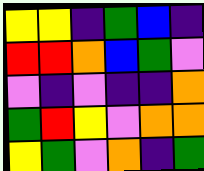[["yellow", "yellow", "indigo", "green", "blue", "indigo"], ["red", "red", "orange", "blue", "green", "violet"], ["violet", "indigo", "violet", "indigo", "indigo", "orange"], ["green", "red", "yellow", "violet", "orange", "orange"], ["yellow", "green", "violet", "orange", "indigo", "green"]]